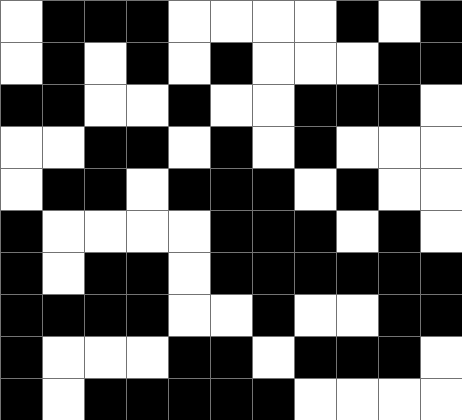[["white", "black", "black", "black", "white", "white", "white", "white", "black", "white", "black"], ["white", "black", "white", "black", "white", "black", "white", "white", "white", "black", "black"], ["black", "black", "white", "white", "black", "white", "white", "black", "black", "black", "white"], ["white", "white", "black", "black", "white", "black", "white", "black", "white", "white", "white"], ["white", "black", "black", "white", "black", "black", "black", "white", "black", "white", "white"], ["black", "white", "white", "white", "white", "black", "black", "black", "white", "black", "white"], ["black", "white", "black", "black", "white", "black", "black", "black", "black", "black", "black"], ["black", "black", "black", "black", "white", "white", "black", "white", "white", "black", "black"], ["black", "white", "white", "white", "black", "black", "white", "black", "black", "black", "white"], ["black", "white", "black", "black", "black", "black", "black", "white", "white", "white", "white"]]